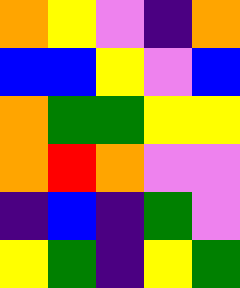[["orange", "yellow", "violet", "indigo", "orange"], ["blue", "blue", "yellow", "violet", "blue"], ["orange", "green", "green", "yellow", "yellow"], ["orange", "red", "orange", "violet", "violet"], ["indigo", "blue", "indigo", "green", "violet"], ["yellow", "green", "indigo", "yellow", "green"]]